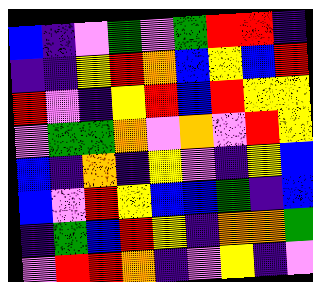[["blue", "indigo", "violet", "green", "violet", "green", "red", "red", "indigo"], ["indigo", "indigo", "yellow", "red", "orange", "blue", "yellow", "blue", "red"], ["red", "violet", "indigo", "yellow", "red", "blue", "red", "yellow", "yellow"], ["violet", "green", "green", "orange", "violet", "orange", "violet", "red", "yellow"], ["blue", "indigo", "orange", "indigo", "yellow", "violet", "indigo", "yellow", "blue"], ["blue", "violet", "red", "yellow", "blue", "blue", "green", "indigo", "blue"], ["indigo", "green", "blue", "red", "yellow", "indigo", "orange", "orange", "green"], ["violet", "red", "red", "orange", "indigo", "violet", "yellow", "indigo", "violet"]]